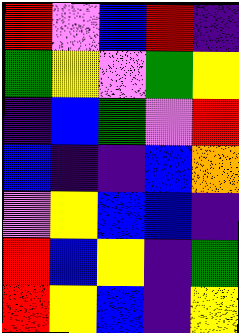[["red", "violet", "blue", "red", "indigo"], ["green", "yellow", "violet", "green", "yellow"], ["indigo", "blue", "green", "violet", "red"], ["blue", "indigo", "indigo", "blue", "orange"], ["violet", "yellow", "blue", "blue", "indigo"], ["red", "blue", "yellow", "indigo", "green"], ["red", "yellow", "blue", "indigo", "yellow"]]